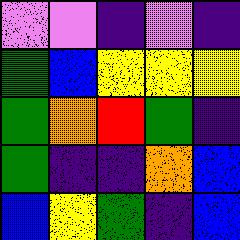[["violet", "violet", "indigo", "violet", "indigo"], ["green", "blue", "yellow", "yellow", "yellow"], ["green", "orange", "red", "green", "indigo"], ["green", "indigo", "indigo", "orange", "blue"], ["blue", "yellow", "green", "indigo", "blue"]]